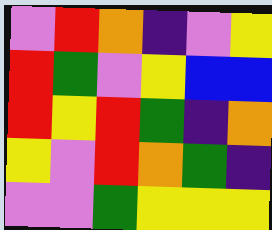[["violet", "red", "orange", "indigo", "violet", "yellow"], ["red", "green", "violet", "yellow", "blue", "blue"], ["red", "yellow", "red", "green", "indigo", "orange"], ["yellow", "violet", "red", "orange", "green", "indigo"], ["violet", "violet", "green", "yellow", "yellow", "yellow"]]